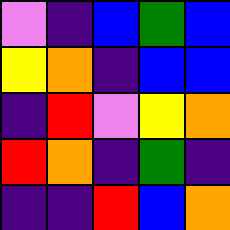[["violet", "indigo", "blue", "green", "blue"], ["yellow", "orange", "indigo", "blue", "blue"], ["indigo", "red", "violet", "yellow", "orange"], ["red", "orange", "indigo", "green", "indigo"], ["indigo", "indigo", "red", "blue", "orange"]]